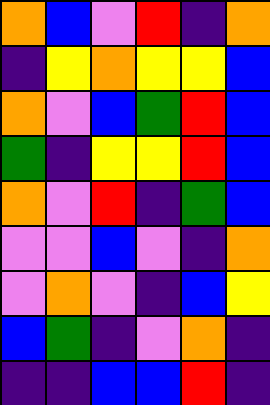[["orange", "blue", "violet", "red", "indigo", "orange"], ["indigo", "yellow", "orange", "yellow", "yellow", "blue"], ["orange", "violet", "blue", "green", "red", "blue"], ["green", "indigo", "yellow", "yellow", "red", "blue"], ["orange", "violet", "red", "indigo", "green", "blue"], ["violet", "violet", "blue", "violet", "indigo", "orange"], ["violet", "orange", "violet", "indigo", "blue", "yellow"], ["blue", "green", "indigo", "violet", "orange", "indigo"], ["indigo", "indigo", "blue", "blue", "red", "indigo"]]